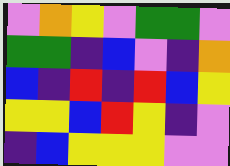[["violet", "orange", "yellow", "violet", "green", "green", "violet"], ["green", "green", "indigo", "blue", "violet", "indigo", "orange"], ["blue", "indigo", "red", "indigo", "red", "blue", "yellow"], ["yellow", "yellow", "blue", "red", "yellow", "indigo", "violet"], ["indigo", "blue", "yellow", "yellow", "yellow", "violet", "violet"]]